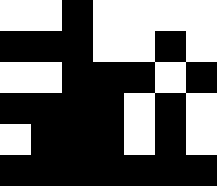[["white", "white", "black", "white", "white", "white", "white"], ["black", "black", "black", "white", "white", "black", "white"], ["white", "white", "black", "black", "black", "white", "black"], ["black", "black", "black", "black", "white", "black", "white"], ["white", "black", "black", "black", "white", "black", "white"], ["black", "black", "black", "black", "black", "black", "black"]]